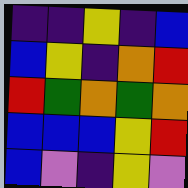[["indigo", "indigo", "yellow", "indigo", "blue"], ["blue", "yellow", "indigo", "orange", "red"], ["red", "green", "orange", "green", "orange"], ["blue", "blue", "blue", "yellow", "red"], ["blue", "violet", "indigo", "yellow", "violet"]]